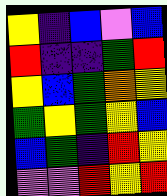[["yellow", "indigo", "blue", "violet", "blue"], ["red", "indigo", "indigo", "green", "red"], ["yellow", "blue", "green", "orange", "yellow"], ["green", "yellow", "green", "yellow", "blue"], ["blue", "green", "indigo", "red", "yellow"], ["violet", "violet", "red", "yellow", "red"]]